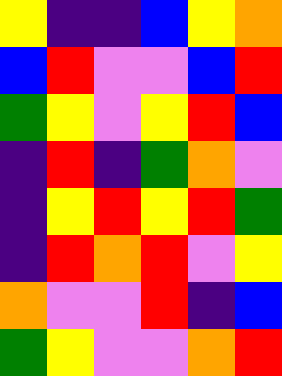[["yellow", "indigo", "indigo", "blue", "yellow", "orange"], ["blue", "red", "violet", "violet", "blue", "red"], ["green", "yellow", "violet", "yellow", "red", "blue"], ["indigo", "red", "indigo", "green", "orange", "violet"], ["indigo", "yellow", "red", "yellow", "red", "green"], ["indigo", "red", "orange", "red", "violet", "yellow"], ["orange", "violet", "violet", "red", "indigo", "blue"], ["green", "yellow", "violet", "violet", "orange", "red"]]